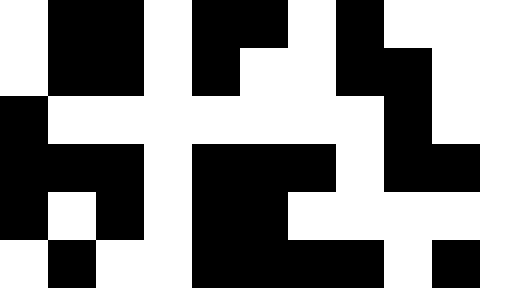[["white", "black", "black", "white", "black", "black", "white", "black", "white", "white", "white"], ["white", "black", "black", "white", "black", "white", "white", "black", "black", "white", "white"], ["black", "white", "white", "white", "white", "white", "white", "white", "black", "white", "white"], ["black", "black", "black", "white", "black", "black", "black", "white", "black", "black", "white"], ["black", "white", "black", "white", "black", "black", "white", "white", "white", "white", "white"], ["white", "black", "white", "white", "black", "black", "black", "black", "white", "black", "white"]]